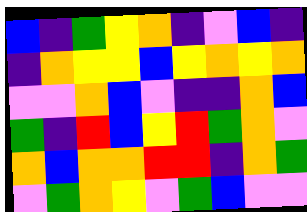[["blue", "indigo", "green", "yellow", "orange", "indigo", "violet", "blue", "indigo"], ["indigo", "orange", "yellow", "yellow", "blue", "yellow", "orange", "yellow", "orange"], ["violet", "violet", "orange", "blue", "violet", "indigo", "indigo", "orange", "blue"], ["green", "indigo", "red", "blue", "yellow", "red", "green", "orange", "violet"], ["orange", "blue", "orange", "orange", "red", "red", "indigo", "orange", "green"], ["violet", "green", "orange", "yellow", "violet", "green", "blue", "violet", "violet"]]